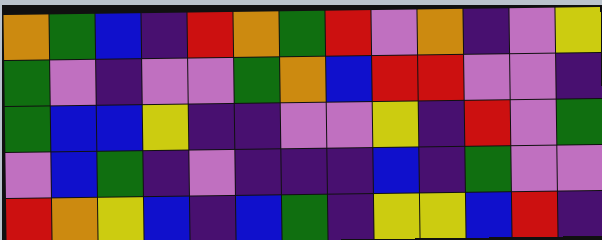[["orange", "green", "blue", "indigo", "red", "orange", "green", "red", "violet", "orange", "indigo", "violet", "yellow"], ["green", "violet", "indigo", "violet", "violet", "green", "orange", "blue", "red", "red", "violet", "violet", "indigo"], ["green", "blue", "blue", "yellow", "indigo", "indigo", "violet", "violet", "yellow", "indigo", "red", "violet", "green"], ["violet", "blue", "green", "indigo", "violet", "indigo", "indigo", "indigo", "blue", "indigo", "green", "violet", "violet"], ["red", "orange", "yellow", "blue", "indigo", "blue", "green", "indigo", "yellow", "yellow", "blue", "red", "indigo"]]